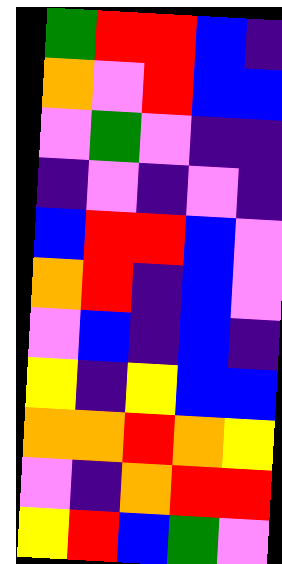[["green", "red", "red", "blue", "indigo"], ["orange", "violet", "red", "blue", "blue"], ["violet", "green", "violet", "indigo", "indigo"], ["indigo", "violet", "indigo", "violet", "indigo"], ["blue", "red", "red", "blue", "violet"], ["orange", "red", "indigo", "blue", "violet"], ["violet", "blue", "indigo", "blue", "indigo"], ["yellow", "indigo", "yellow", "blue", "blue"], ["orange", "orange", "red", "orange", "yellow"], ["violet", "indigo", "orange", "red", "red"], ["yellow", "red", "blue", "green", "violet"]]